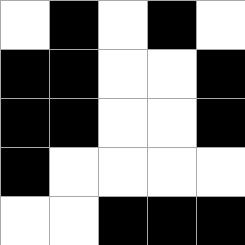[["white", "black", "white", "black", "white"], ["black", "black", "white", "white", "black"], ["black", "black", "white", "white", "black"], ["black", "white", "white", "white", "white"], ["white", "white", "black", "black", "black"]]